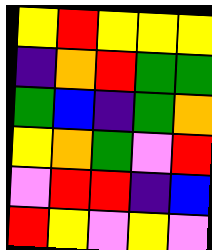[["yellow", "red", "yellow", "yellow", "yellow"], ["indigo", "orange", "red", "green", "green"], ["green", "blue", "indigo", "green", "orange"], ["yellow", "orange", "green", "violet", "red"], ["violet", "red", "red", "indigo", "blue"], ["red", "yellow", "violet", "yellow", "violet"]]